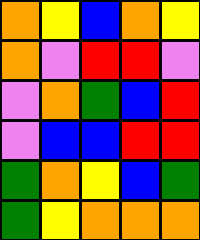[["orange", "yellow", "blue", "orange", "yellow"], ["orange", "violet", "red", "red", "violet"], ["violet", "orange", "green", "blue", "red"], ["violet", "blue", "blue", "red", "red"], ["green", "orange", "yellow", "blue", "green"], ["green", "yellow", "orange", "orange", "orange"]]